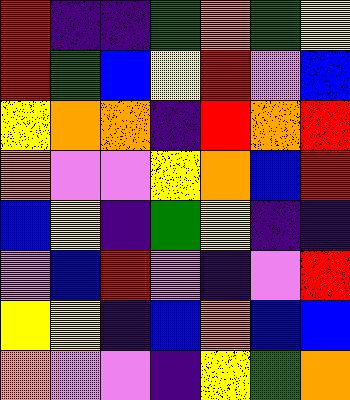[["red", "indigo", "indigo", "green", "orange", "green", "yellow"], ["red", "green", "blue", "yellow", "red", "violet", "blue"], ["yellow", "orange", "orange", "indigo", "red", "orange", "red"], ["orange", "violet", "violet", "yellow", "orange", "blue", "red"], ["blue", "yellow", "indigo", "green", "yellow", "indigo", "indigo"], ["violet", "blue", "red", "violet", "indigo", "violet", "red"], ["yellow", "yellow", "indigo", "blue", "orange", "blue", "blue"], ["orange", "violet", "violet", "indigo", "yellow", "green", "orange"]]